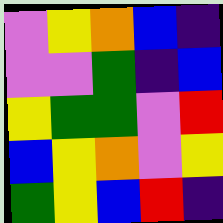[["violet", "yellow", "orange", "blue", "indigo"], ["violet", "violet", "green", "indigo", "blue"], ["yellow", "green", "green", "violet", "red"], ["blue", "yellow", "orange", "violet", "yellow"], ["green", "yellow", "blue", "red", "indigo"]]